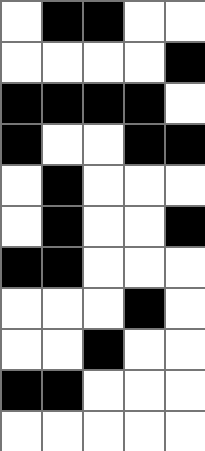[["white", "black", "black", "white", "white"], ["white", "white", "white", "white", "black"], ["black", "black", "black", "black", "white"], ["black", "white", "white", "black", "black"], ["white", "black", "white", "white", "white"], ["white", "black", "white", "white", "black"], ["black", "black", "white", "white", "white"], ["white", "white", "white", "black", "white"], ["white", "white", "black", "white", "white"], ["black", "black", "white", "white", "white"], ["white", "white", "white", "white", "white"]]